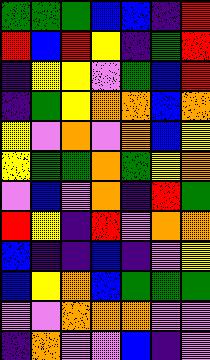[["green", "green", "green", "blue", "blue", "indigo", "red"], ["red", "blue", "red", "yellow", "indigo", "green", "red"], ["indigo", "yellow", "yellow", "violet", "green", "blue", "red"], ["indigo", "green", "yellow", "orange", "orange", "blue", "orange"], ["yellow", "violet", "orange", "violet", "orange", "blue", "yellow"], ["yellow", "green", "green", "orange", "green", "yellow", "orange"], ["violet", "blue", "violet", "orange", "indigo", "red", "green"], ["red", "yellow", "indigo", "red", "violet", "orange", "orange"], ["blue", "indigo", "indigo", "blue", "indigo", "violet", "yellow"], ["blue", "yellow", "orange", "blue", "green", "green", "green"], ["violet", "violet", "orange", "orange", "orange", "violet", "violet"], ["indigo", "orange", "violet", "violet", "blue", "indigo", "violet"]]